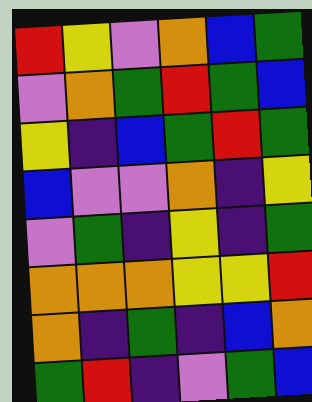[["red", "yellow", "violet", "orange", "blue", "green"], ["violet", "orange", "green", "red", "green", "blue"], ["yellow", "indigo", "blue", "green", "red", "green"], ["blue", "violet", "violet", "orange", "indigo", "yellow"], ["violet", "green", "indigo", "yellow", "indigo", "green"], ["orange", "orange", "orange", "yellow", "yellow", "red"], ["orange", "indigo", "green", "indigo", "blue", "orange"], ["green", "red", "indigo", "violet", "green", "blue"]]